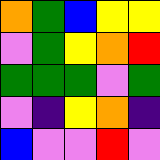[["orange", "green", "blue", "yellow", "yellow"], ["violet", "green", "yellow", "orange", "red"], ["green", "green", "green", "violet", "green"], ["violet", "indigo", "yellow", "orange", "indigo"], ["blue", "violet", "violet", "red", "violet"]]